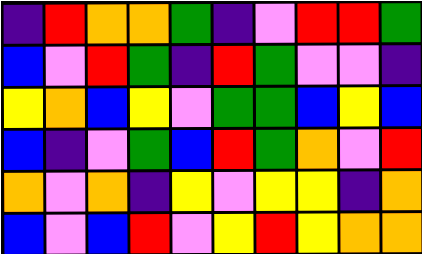[["indigo", "red", "orange", "orange", "green", "indigo", "violet", "red", "red", "green"], ["blue", "violet", "red", "green", "indigo", "red", "green", "violet", "violet", "indigo"], ["yellow", "orange", "blue", "yellow", "violet", "green", "green", "blue", "yellow", "blue"], ["blue", "indigo", "violet", "green", "blue", "red", "green", "orange", "violet", "red"], ["orange", "violet", "orange", "indigo", "yellow", "violet", "yellow", "yellow", "indigo", "orange"], ["blue", "violet", "blue", "red", "violet", "yellow", "red", "yellow", "orange", "orange"]]